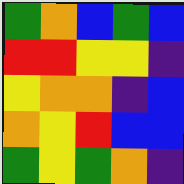[["green", "orange", "blue", "green", "blue"], ["red", "red", "yellow", "yellow", "indigo"], ["yellow", "orange", "orange", "indigo", "blue"], ["orange", "yellow", "red", "blue", "blue"], ["green", "yellow", "green", "orange", "indigo"]]